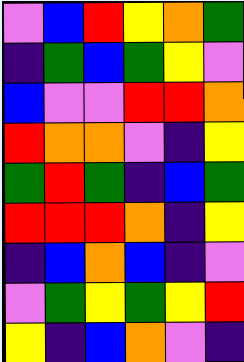[["violet", "blue", "red", "yellow", "orange", "green"], ["indigo", "green", "blue", "green", "yellow", "violet"], ["blue", "violet", "violet", "red", "red", "orange"], ["red", "orange", "orange", "violet", "indigo", "yellow"], ["green", "red", "green", "indigo", "blue", "green"], ["red", "red", "red", "orange", "indigo", "yellow"], ["indigo", "blue", "orange", "blue", "indigo", "violet"], ["violet", "green", "yellow", "green", "yellow", "red"], ["yellow", "indigo", "blue", "orange", "violet", "indigo"]]